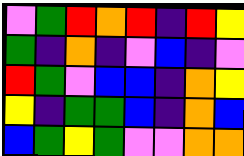[["violet", "green", "red", "orange", "red", "indigo", "red", "yellow"], ["green", "indigo", "orange", "indigo", "violet", "blue", "indigo", "violet"], ["red", "green", "violet", "blue", "blue", "indigo", "orange", "yellow"], ["yellow", "indigo", "green", "green", "blue", "indigo", "orange", "blue"], ["blue", "green", "yellow", "green", "violet", "violet", "orange", "orange"]]